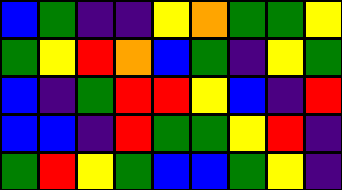[["blue", "green", "indigo", "indigo", "yellow", "orange", "green", "green", "yellow"], ["green", "yellow", "red", "orange", "blue", "green", "indigo", "yellow", "green"], ["blue", "indigo", "green", "red", "red", "yellow", "blue", "indigo", "red"], ["blue", "blue", "indigo", "red", "green", "green", "yellow", "red", "indigo"], ["green", "red", "yellow", "green", "blue", "blue", "green", "yellow", "indigo"]]